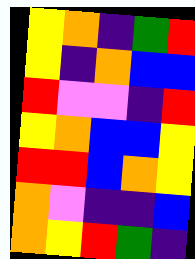[["yellow", "orange", "indigo", "green", "red"], ["yellow", "indigo", "orange", "blue", "blue"], ["red", "violet", "violet", "indigo", "red"], ["yellow", "orange", "blue", "blue", "yellow"], ["red", "red", "blue", "orange", "yellow"], ["orange", "violet", "indigo", "indigo", "blue"], ["orange", "yellow", "red", "green", "indigo"]]